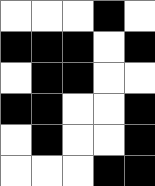[["white", "white", "white", "black", "white"], ["black", "black", "black", "white", "black"], ["white", "black", "black", "white", "white"], ["black", "black", "white", "white", "black"], ["white", "black", "white", "white", "black"], ["white", "white", "white", "black", "black"]]